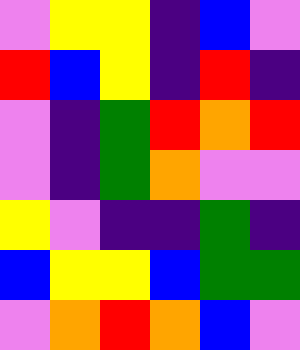[["violet", "yellow", "yellow", "indigo", "blue", "violet"], ["red", "blue", "yellow", "indigo", "red", "indigo"], ["violet", "indigo", "green", "red", "orange", "red"], ["violet", "indigo", "green", "orange", "violet", "violet"], ["yellow", "violet", "indigo", "indigo", "green", "indigo"], ["blue", "yellow", "yellow", "blue", "green", "green"], ["violet", "orange", "red", "orange", "blue", "violet"]]